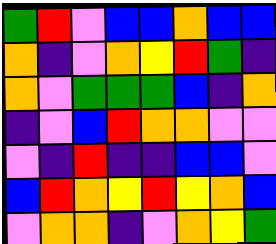[["green", "red", "violet", "blue", "blue", "orange", "blue", "blue"], ["orange", "indigo", "violet", "orange", "yellow", "red", "green", "indigo"], ["orange", "violet", "green", "green", "green", "blue", "indigo", "orange"], ["indigo", "violet", "blue", "red", "orange", "orange", "violet", "violet"], ["violet", "indigo", "red", "indigo", "indigo", "blue", "blue", "violet"], ["blue", "red", "orange", "yellow", "red", "yellow", "orange", "blue"], ["violet", "orange", "orange", "indigo", "violet", "orange", "yellow", "green"]]